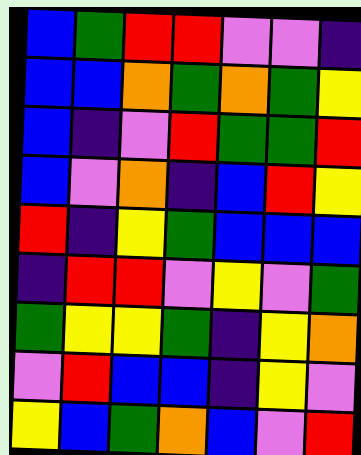[["blue", "green", "red", "red", "violet", "violet", "indigo"], ["blue", "blue", "orange", "green", "orange", "green", "yellow"], ["blue", "indigo", "violet", "red", "green", "green", "red"], ["blue", "violet", "orange", "indigo", "blue", "red", "yellow"], ["red", "indigo", "yellow", "green", "blue", "blue", "blue"], ["indigo", "red", "red", "violet", "yellow", "violet", "green"], ["green", "yellow", "yellow", "green", "indigo", "yellow", "orange"], ["violet", "red", "blue", "blue", "indigo", "yellow", "violet"], ["yellow", "blue", "green", "orange", "blue", "violet", "red"]]